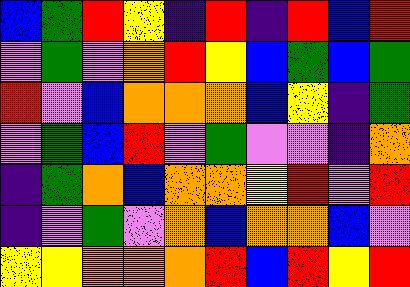[["blue", "green", "red", "yellow", "indigo", "red", "indigo", "red", "blue", "red"], ["violet", "green", "violet", "orange", "red", "yellow", "blue", "green", "blue", "green"], ["red", "violet", "blue", "orange", "orange", "orange", "blue", "yellow", "indigo", "green"], ["violet", "green", "blue", "red", "violet", "green", "violet", "violet", "indigo", "orange"], ["indigo", "green", "orange", "blue", "orange", "orange", "yellow", "red", "violet", "red"], ["indigo", "violet", "green", "violet", "orange", "blue", "orange", "orange", "blue", "violet"], ["yellow", "yellow", "orange", "orange", "orange", "red", "blue", "red", "yellow", "red"]]